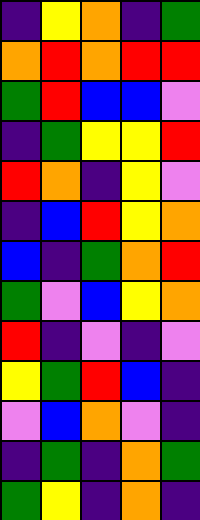[["indigo", "yellow", "orange", "indigo", "green"], ["orange", "red", "orange", "red", "red"], ["green", "red", "blue", "blue", "violet"], ["indigo", "green", "yellow", "yellow", "red"], ["red", "orange", "indigo", "yellow", "violet"], ["indigo", "blue", "red", "yellow", "orange"], ["blue", "indigo", "green", "orange", "red"], ["green", "violet", "blue", "yellow", "orange"], ["red", "indigo", "violet", "indigo", "violet"], ["yellow", "green", "red", "blue", "indigo"], ["violet", "blue", "orange", "violet", "indigo"], ["indigo", "green", "indigo", "orange", "green"], ["green", "yellow", "indigo", "orange", "indigo"]]